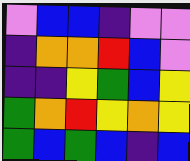[["violet", "blue", "blue", "indigo", "violet", "violet"], ["indigo", "orange", "orange", "red", "blue", "violet"], ["indigo", "indigo", "yellow", "green", "blue", "yellow"], ["green", "orange", "red", "yellow", "orange", "yellow"], ["green", "blue", "green", "blue", "indigo", "blue"]]